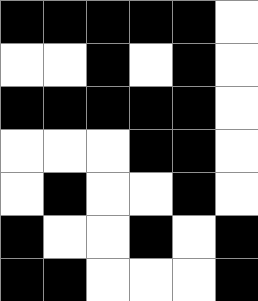[["black", "black", "black", "black", "black", "white"], ["white", "white", "black", "white", "black", "white"], ["black", "black", "black", "black", "black", "white"], ["white", "white", "white", "black", "black", "white"], ["white", "black", "white", "white", "black", "white"], ["black", "white", "white", "black", "white", "black"], ["black", "black", "white", "white", "white", "black"]]